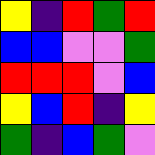[["yellow", "indigo", "red", "green", "red"], ["blue", "blue", "violet", "violet", "green"], ["red", "red", "red", "violet", "blue"], ["yellow", "blue", "red", "indigo", "yellow"], ["green", "indigo", "blue", "green", "violet"]]